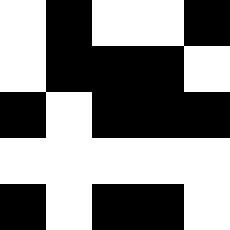[["white", "black", "white", "white", "black"], ["white", "black", "black", "black", "white"], ["black", "white", "black", "black", "black"], ["white", "white", "white", "white", "white"], ["black", "white", "black", "black", "white"]]